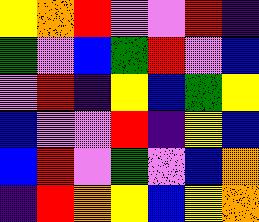[["yellow", "orange", "red", "violet", "violet", "red", "indigo"], ["green", "violet", "blue", "green", "red", "violet", "blue"], ["violet", "red", "indigo", "yellow", "blue", "green", "yellow"], ["blue", "violet", "violet", "red", "indigo", "yellow", "blue"], ["blue", "red", "violet", "green", "violet", "blue", "orange"], ["indigo", "red", "orange", "yellow", "blue", "yellow", "orange"]]